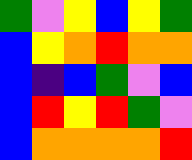[["green", "violet", "yellow", "blue", "yellow", "green"], ["blue", "yellow", "orange", "red", "orange", "orange"], ["blue", "indigo", "blue", "green", "violet", "blue"], ["blue", "red", "yellow", "red", "green", "violet"], ["blue", "orange", "orange", "orange", "orange", "red"]]